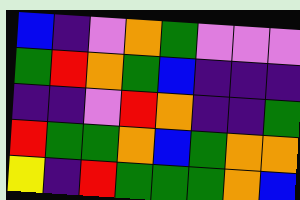[["blue", "indigo", "violet", "orange", "green", "violet", "violet", "violet"], ["green", "red", "orange", "green", "blue", "indigo", "indigo", "indigo"], ["indigo", "indigo", "violet", "red", "orange", "indigo", "indigo", "green"], ["red", "green", "green", "orange", "blue", "green", "orange", "orange"], ["yellow", "indigo", "red", "green", "green", "green", "orange", "blue"]]